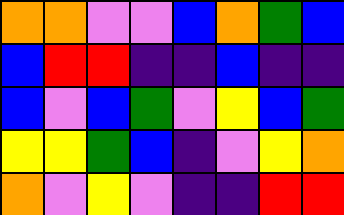[["orange", "orange", "violet", "violet", "blue", "orange", "green", "blue"], ["blue", "red", "red", "indigo", "indigo", "blue", "indigo", "indigo"], ["blue", "violet", "blue", "green", "violet", "yellow", "blue", "green"], ["yellow", "yellow", "green", "blue", "indigo", "violet", "yellow", "orange"], ["orange", "violet", "yellow", "violet", "indigo", "indigo", "red", "red"]]